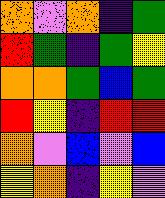[["orange", "violet", "orange", "indigo", "green"], ["red", "green", "indigo", "green", "yellow"], ["orange", "orange", "green", "blue", "green"], ["red", "yellow", "indigo", "red", "red"], ["orange", "violet", "blue", "violet", "blue"], ["yellow", "orange", "indigo", "yellow", "violet"]]